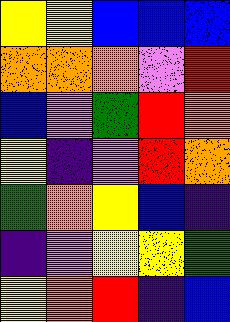[["yellow", "yellow", "blue", "blue", "blue"], ["orange", "orange", "orange", "violet", "red"], ["blue", "violet", "green", "red", "orange"], ["yellow", "indigo", "violet", "red", "orange"], ["green", "orange", "yellow", "blue", "indigo"], ["indigo", "violet", "yellow", "yellow", "green"], ["yellow", "orange", "red", "indigo", "blue"]]